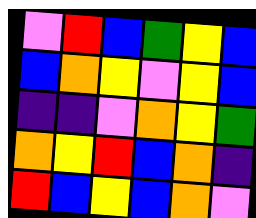[["violet", "red", "blue", "green", "yellow", "blue"], ["blue", "orange", "yellow", "violet", "yellow", "blue"], ["indigo", "indigo", "violet", "orange", "yellow", "green"], ["orange", "yellow", "red", "blue", "orange", "indigo"], ["red", "blue", "yellow", "blue", "orange", "violet"]]